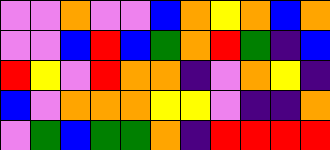[["violet", "violet", "orange", "violet", "violet", "blue", "orange", "yellow", "orange", "blue", "orange"], ["violet", "violet", "blue", "red", "blue", "green", "orange", "red", "green", "indigo", "blue"], ["red", "yellow", "violet", "red", "orange", "orange", "indigo", "violet", "orange", "yellow", "indigo"], ["blue", "violet", "orange", "orange", "orange", "yellow", "yellow", "violet", "indigo", "indigo", "orange"], ["violet", "green", "blue", "green", "green", "orange", "indigo", "red", "red", "red", "red"]]